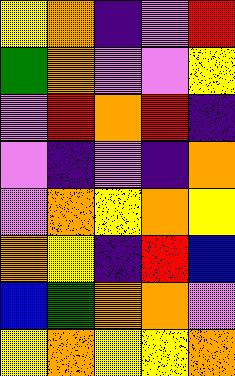[["yellow", "orange", "indigo", "violet", "red"], ["green", "orange", "violet", "violet", "yellow"], ["violet", "red", "orange", "red", "indigo"], ["violet", "indigo", "violet", "indigo", "orange"], ["violet", "orange", "yellow", "orange", "yellow"], ["orange", "yellow", "indigo", "red", "blue"], ["blue", "green", "orange", "orange", "violet"], ["yellow", "orange", "yellow", "yellow", "orange"]]